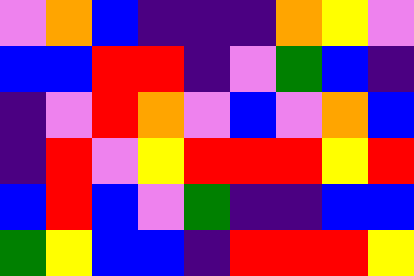[["violet", "orange", "blue", "indigo", "indigo", "indigo", "orange", "yellow", "violet"], ["blue", "blue", "red", "red", "indigo", "violet", "green", "blue", "indigo"], ["indigo", "violet", "red", "orange", "violet", "blue", "violet", "orange", "blue"], ["indigo", "red", "violet", "yellow", "red", "red", "red", "yellow", "red"], ["blue", "red", "blue", "violet", "green", "indigo", "indigo", "blue", "blue"], ["green", "yellow", "blue", "blue", "indigo", "red", "red", "red", "yellow"]]